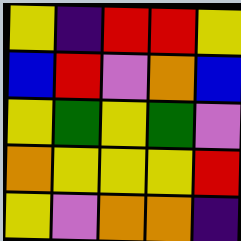[["yellow", "indigo", "red", "red", "yellow"], ["blue", "red", "violet", "orange", "blue"], ["yellow", "green", "yellow", "green", "violet"], ["orange", "yellow", "yellow", "yellow", "red"], ["yellow", "violet", "orange", "orange", "indigo"]]